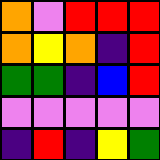[["orange", "violet", "red", "red", "red"], ["orange", "yellow", "orange", "indigo", "red"], ["green", "green", "indigo", "blue", "red"], ["violet", "violet", "violet", "violet", "violet"], ["indigo", "red", "indigo", "yellow", "green"]]